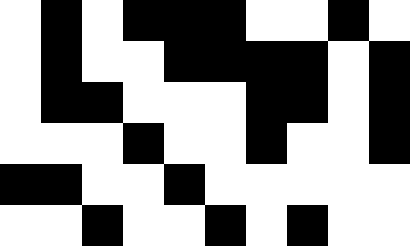[["white", "black", "white", "black", "black", "black", "white", "white", "black", "white"], ["white", "black", "white", "white", "black", "black", "black", "black", "white", "black"], ["white", "black", "black", "white", "white", "white", "black", "black", "white", "black"], ["white", "white", "white", "black", "white", "white", "black", "white", "white", "black"], ["black", "black", "white", "white", "black", "white", "white", "white", "white", "white"], ["white", "white", "black", "white", "white", "black", "white", "black", "white", "white"]]